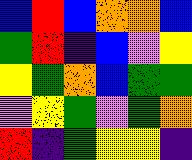[["blue", "red", "blue", "orange", "orange", "blue"], ["green", "red", "indigo", "blue", "violet", "yellow"], ["yellow", "green", "orange", "blue", "green", "green"], ["violet", "yellow", "green", "violet", "green", "orange"], ["red", "indigo", "green", "yellow", "yellow", "indigo"]]